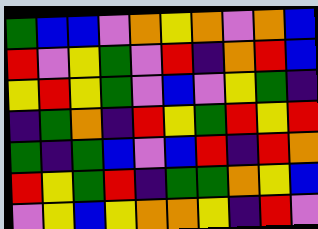[["green", "blue", "blue", "violet", "orange", "yellow", "orange", "violet", "orange", "blue"], ["red", "violet", "yellow", "green", "violet", "red", "indigo", "orange", "red", "blue"], ["yellow", "red", "yellow", "green", "violet", "blue", "violet", "yellow", "green", "indigo"], ["indigo", "green", "orange", "indigo", "red", "yellow", "green", "red", "yellow", "red"], ["green", "indigo", "green", "blue", "violet", "blue", "red", "indigo", "red", "orange"], ["red", "yellow", "green", "red", "indigo", "green", "green", "orange", "yellow", "blue"], ["violet", "yellow", "blue", "yellow", "orange", "orange", "yellow", "indigo", "red", "violet"]]